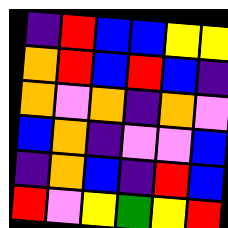[["indigo", "red", "blue", "blue", "yellow", "yellow"], ["orange", "red", "blue", "red", "blue", "indigo"], ["orange", "violet", "orange", "indigo", "orange", "violet"], ["blue", "orange", "indigo", "violet", "violet", "blue"], ["indigo", "orange", "blue", "indigo", "red", "blue"], ["red", "violet", "yellow", "green", "yellow", "red"]]